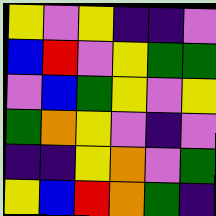[["yellow", "violet", "yellow", "indigo", "indigo", "violet"], ["blue", "red", "violet", "yellow", "green", "green"], ["violet", "blue", "green", "yellow", "violet", "yellow"], ["green", "orange", "yellow", "violet", "indigo", "violet"], ["indigo", "indigo", "yellow", "orange", "violet", "green"], ["yellow", "blue", "red", "orange", "green", "indigo"]]